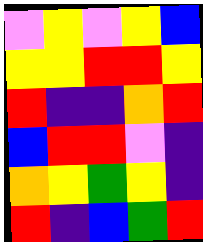[["violet", "yellow", "violet", "yellow", "blue"], ["yellow", "yellow", "red", "red", "yellow"], ["red", "indigo", "indigo", "orange", "red"], ["blue", "red", "red", "violet", "indigo"], ["orange", "yellow", "green", "yellow", "indigo"], ["red", "indigo", "blue", "green", "red"]]